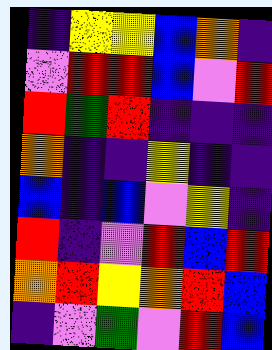[["indigo", "yellow", "yellow", "blue", "orange", "indigo"], ["violet", "red", "red", "blue", "violet", "red"], ["red", "green", "red", "indigo", "indigo", "indigo"], ["orange", "indigo", "indigo", "yellow", "indigo", "indigo"], ["blue", "indigo", "blue", "violet", "yellow", "indigo"], ["red", "indigo", "violet", "red", "blue", "red"], ["orange", "red", "yellow", "orange", "red", "blue"], ["indigo", "violet", "green", "violet", "red", "blue"]]